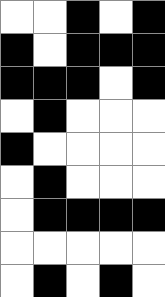[["white", "white", "black", "white", "black"], ["black", "white", "black", "black", "black"], ["black", "black", "black", "white", "black"], ["white", "black", "white", "white", "white"], ["black", "white", "white", "white", "white"], ["white", "black", "white", "white", "white"], ["white", "black", "black", "black", "black"], ["white", "white", "white", "white", "white"], ["white", "black", "white", "black", "white"]]